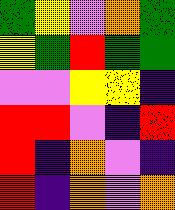[["green", "yellow", "violet", "orange", "green"], ["yellow", "green", "red", "green", "green"], ["violet", "violet", "yellow", "yellow", "indigo"], ["red", "red", "violet", "indigo", "red"], ["red", "indigo", "orange", "violet", "indigo"], ["red", "indigo", "orange", "violet", "orange"]]